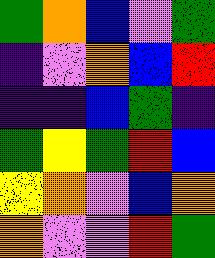[["green", "orange", "blue", "violet", "green"], ["indigo", "violet", "orange", "blue", "red"], ["indigo", "indigo", "blue", "green", "indigo"], ["green", "yellow", "green", "red", "blue"], ["yellow", "orange", "violet", "blue", "orange"], ["orange", "violet", "violet", "red", "green"]]